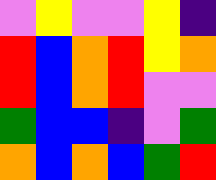[["violet", "yellow", "violet", "violet", "yellow", "indigo"], ["red", "blue", "orange", "red", "yellow", "orange"], ["red", "blue", "orange", "red", "violet", "violet"], ["green", "blue", "blue", "indigo", "violet", "green"], ["orange", "blue", "orange", "blue", "green", "red"]]